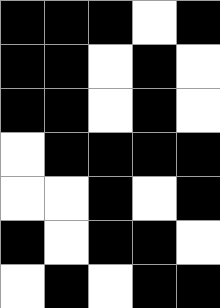[["black", "black", "black", "white", "black"], ["black", "black", "white", "black", "white"], ["black", "black", "white", "black", "white"], ["white", "black", "black", "black", "black"], ["white", "white", "black", "white", "black"], ["black", "white", "black", "black", "white"], ["white", "black", "white", "black", "black"]]